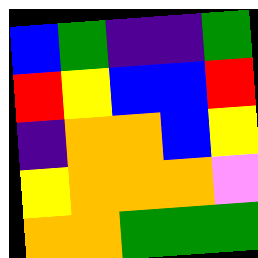[["blue", "green", "indigo", "indigo", "green"], ["red", "yellow", "blue", "blue", "red"], ["indigo", "orange", "orange", "blue", "yellow"], ["yellow", "orange", "orange", "orange", "violet"], ["orange", "orange", "green", "green", "green"]]